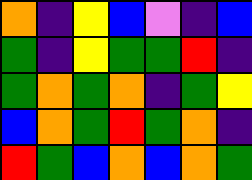[["orange", "indigo", "yellow", "blue", "violet", "indigo", "blue"], ["green", "indigo", "yellow", "green", "green", "red", "indigo"], ["green", "orange", "green", "orange", "indigo", "green", "yellow"], ["blue", "orange", "green", "red", "green", "orange", "indigo"], ["red", "green", "blue", "orange", "blue", "orange", "green"]]